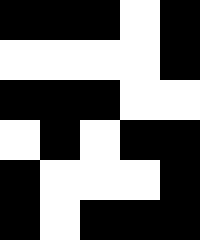[["black", "black", "black", "white", "black"], ["white", "white", "white", "white", "black"], ["black", "black", "black", "white", "white"], ["white", "black", "white", "black", "black"], ["black", "white", "white", "white", "black"], ["black", "white", "black", "black", "black"]]